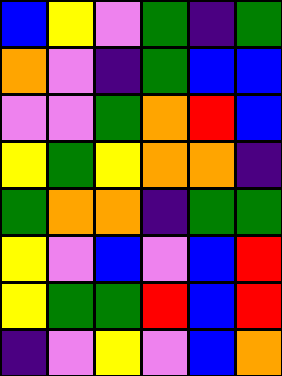[["blue", "yellow", "violet", "green", "indigo", "green"], ["orange", "violet", "indigo", "green", "blue", "blue"], ["violet", "violet", "green", "orange", "red", "blue"], ["yellow", "green", "yellow", "orange", "orange", "indigo"], ["green", "orange", "orange", "indigo", "green", "green"], ["yellow", "violet", "blue", "violet", "blue", "red"], ["yellow", "green", "green", "red", "blue", "red"], ["indigo", "violet", "yellow", "violet", "blue", "orange"]]